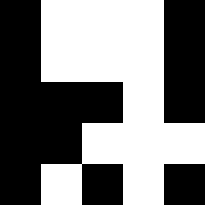[["black", "white", "white", "white", "black"], ["black", "white", "white", "white", "black"], ["black", "black", "black", "white", "black"], ["black", "black", "white", "white", "white"], ["black", "white", "black", "white", "black"]]